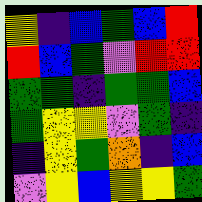[["yellow", "indigo", "blue", "green", "blue", "red"], ["red", "blue", "green", "violet", "red", "red"], ["green", "green", "indigo", "green", "green", "blue"], ["green", "yellow", "yellow", "violet", "green", "indigo"], ["indigo", "yellow", "green", "orange", "indigo", "blue"], ["violet", "yellow", "blue", "yellow", "yellow", "green"]]